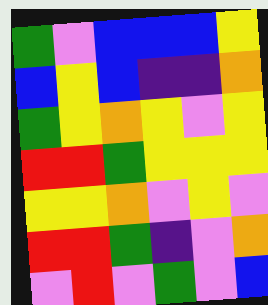[["green", "violet", "blue", "blue", "blue", "yellow"], ["blue", "yellow", "blue", "indigo", "indigo", "orange"], ["green", "yellow", "orange", "yellow", "violet", "yellow"], ["red", "red", "green", "yellow", "yellow", "yellow"], ["yellow", "yellow", "orange", "violet", "yellow", "violet"], ["red", "red", "green", "indigo", "violet", "orange"], ["violet", "red", "violet", "green", "violet", "blue"]]